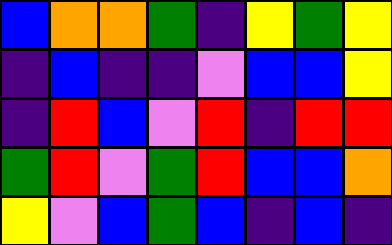[["blue", "orange", "orange", "green", "indigo", "yellow", "green", "yellow"], ["indigo", "blue", "indigo", "indigo", "violet", "blue", "blue", "yellow"], ["indigo", "red", "blue", "violet", "red", "indigo", "red", "red"], ["green", "red", "violet", "green", "red", "blue", "blue", "orange"], ["yellow", "violet", "blue", "green", "blue", "indigo", "blue", "indigo"]]